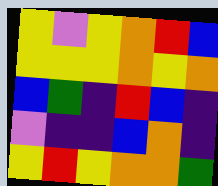[["yellow", "violet", "yellow", "orange", "red", "blue"], ["yellow", "yellow", "yellow", "orange", "yellow", "orange"], ["blue", "green", "indigo", "red", "blue", "indigo"], ["violet", "indigo", "indigo", "blue", "orange", "indigo"], ["yellow", "red", "yellow", "orange", "orange", "green"]]